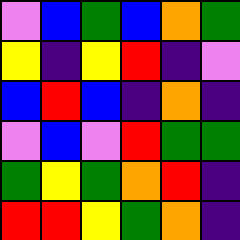[["violet", "blue", "green", "blue", "orange", "green"], ["yellow", "indigo", "yellow", "red", "indigo", "violet"], ["blue", "red", "blue", "indigo", "orange", "indigo"], ["violet", "blue", "violet", "red", "green", "green"], ["green", "yellow", "green", "orange", "red", "indigo"], ["red", "red", "yellow", "green", "orange", "indigo"]]